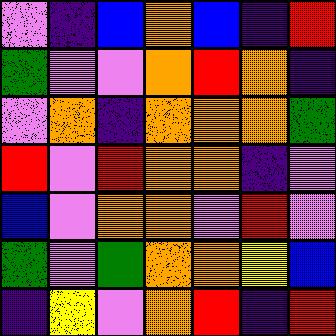[["violet", "indigo", "blue", "orange", "blue", "indigo", "red"], ["green", "violet", "violet", "orange", "red", "orange", "indigo"], ["violet", "orange", "indigo", "orange", "orange", "orange", "green"], ["red", "violet", "red", "orange", "orange", "indigo", "violet"], ["blue", "violet", "orange", "orange", "violet", "red", "violet"], ["green", "violet", "green", "orange", "orange", "yellow", "blue"], ["indigo", "yellow", "violet", "orange", "red", "indigo", "red"]]